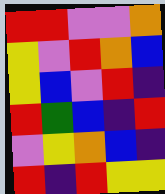[["red", "red", "violet", "violet", "orange"], ["yellow", "violet", "red", "orange", "blue"], ["yellow", "blue", "violet", "red", "indigo"], ["red", "green", "blue", "indigo", "red"], ["violet", "yellow", "orange", "blue", "indigo"], ["red", "indigo", "red", "yellow", "yellow"]]